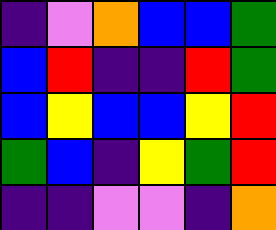[["indigo", "violet", "orange", "blue", "blue", "green"], ["blue", "red", "indigo", "indigo", "red", "green"], ["blue", "yellow", "blue", "blue", "yellow", "red"], ["green", "blue", "indigo", "yellow", "green", "red"], ["indigo", "indigo", "violet", "violet", "indigo", "orange"]]